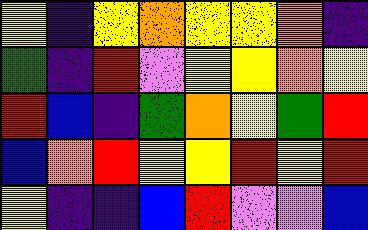[["yellow", "indigo", "yellow", "orange", "yellow", "yellow", "orange", "indigo"], ["green", "indigo", "red", "violet", "yellow", "yellow", "orange", "yellow"], ["red", "blue", "indigo", "green", "orange", "yellow", "green", "red"], ["blue", "orange", "red", "yellow", "yellow", "red", "yellow", "red"], ["yellow", "indigo", "indigo", "blue", "red", "violet", "violet", "blue"]]